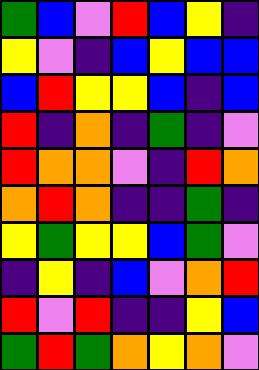[["green", "blue", "violet", "red", "blue", "yellow", "indigo"], ["yellow", "violet", "indigo", "blue", "yellow", "blue", "blue"], ["blue", "red", "yellow", "yellow", "blue", "indigo", "blue"], ["red", "indigo", "orange", "indigo", "green", "indigo", "violet"], ["red", "orange", "orange", "violet", "indigo", "red", "orange"], ["orange", "red", "orange", "indigo", "indigo", "green", "indigo"], ["yellow", "green", "yellow", "yellow", "blue", "green", "violet"], ["indigo", "yellow", "indigo", "blue", "violet", "orange", "red"], ["red", "violet", "red", "indigo", "indigo", "yellow", "blue"], ["green", "red", "green", "orange", "yellow", "orange", "violet"]]